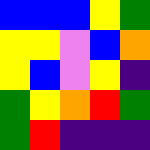[["blue", "blue", "blue", "yellow", "green"], ["yellow", "yellow", "violet", "blue", "orange"], ["yellow", "blue", "violet", "yellow", "indigo"], ["green", "yellow", "orange", "red", "green"], ["green", "red", "indigo", "indigo", "indigo"]]